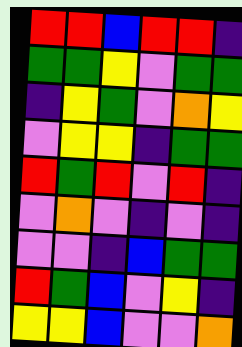[["red", "red", "blue", "red", "red", "indigo"], ["green", "green", "yellow", "violet", "green", "green"], ["indigo", "yellow", "green", "violet", "orange", "yellow"], ["violet", "yellow", "yellow", "indigo", "green", "green"], ["red", "green", "red", "violet", "red", "indigo"], ["violet", "orange", "violet", "indigo", "violet", "indigo"], ["violet", "violet", "indigo", "blue", "green", "green"], ["red", "green", "blue", "violet", "yellow", "indigo"], ["yellow", "yellow", "blue", "violet", "violet", "orange"]]